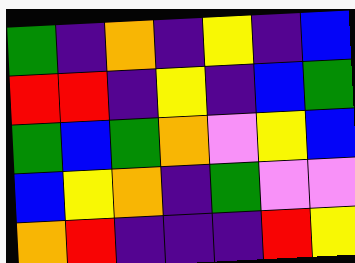[["green", "indigo", "orange", "indigo", "yellow", "indigo", "blue"], ["red", "red", "indigo", "yellow", "indigo", "blue", "green"], ["green", "blue", "green", "orange", "violet", "yellow", "blue"], ["blue", "yellow", "orange", "indigo", "green", "violet", "violet"], ["orange", "red", "indigo", "indigo", "indigo", "red", "yellow"]]